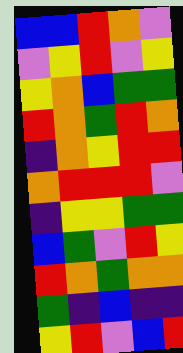[["blue", "blue", "red", "orange", "violet"], ["violet", "yellow", "red", "violet", "yellow"], ["yellow", "orange", "blue", "green", "green"], ["red", "orange", "green", "red", "orange"], ["indigo", "orange", "yellow", "red", "red"], ["orange", "red", "red", "red", "violet"], ["indigo", "yellow", "yellow", "green", "green"], ["blue", "green", "violet", "red", "yellow"], ["red", "orange", "green", "orange", "orange"], ["green", "indigo", "blue", "indigo", "indigo"], ["yellow", "red", "violet", "blue", "red"]]